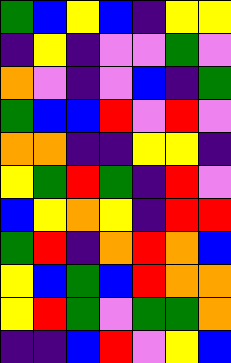[["green", "blue", "yellow", "blue", "indigo", "yellow", "yellow"], ["indigo", "yellow", "indigo", "violet", "violet", "green", "violet"], ["orange", "violet", "indigo", "violet", "blue", "indigo", "green"], ["green", "blue", "blue", "red", "violet", "red", "violet"], ["orange", "orange", "indigo", "indigo", "yellow", "yellow", "indigo"], ["yellow", "green", "red", "green", "indigo", "red", "violet"], ["blue", "yellow", "orange", "yellow", "indigo", "red", "red"], ["green", "red", "indigo", "orange", "red", "orange", "blue"], ["yellow", "blue", "green", "blue", "red", "orange", "orange"], ["yellow", "red", "green", "violet", "green", "green", "orange"], ["indigo", "indigo", "blue", "red", "violet", "yellow", "blue"]]